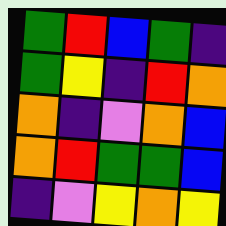[["green", "red", "blue", "green", "indigo"], ["green", "yellow", "indigo", "red", "orange"], ["orange", "indigo", "violet", "orange", "blue"], ["orange", "red", "green", "green", "blue"], ["indigo", "violet", "yellow", "orange", "yellow"]]